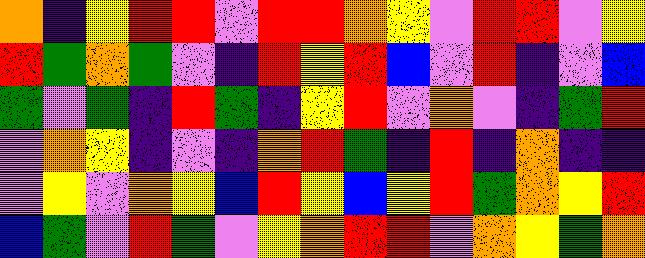[["orange", "indigo", "yellow", "red", "red", "violet", "red", "red", "orange", "yellow", "violet", "red", "red", "violet", "yellow"], ["red", "green", "orange", "green", "violet", "indigo", "red", "yellow", "red", "blue", "violet", "red", "indigo", "violet", "blue"], ["green", "violet", "green", "indigo", "red", "green", "indigo", "yellow", "red", "violet", "orange", "violet", "indigo", "green", "red"], ["violet", "orange", "yellow", "indigo", "violet", "indigo", "orange", "red", "green", "indigo", "red", "indigo", "orange", "indigo", "indigo"], ["violet", "yellow", "violet", "orange", "yellow", "blue", "red", "yellow", "blue", "yellow", "red", "green", "orange", "yellow", "red"], ["blue", "green", "violet", "red", "green", "violet", "yellow", "orange", "red", "red", "violet", "orange", "yellow", "green", "orange"]]